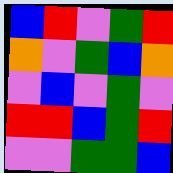[["blue", "red", "violet", "green", "red"], ["orange", "violet", "green", "blue", "orange"], ["violet", "blue", "violet", "green", "violet"], ["red", "red", "blue", "green", "red"], ["violet", "violet", "green", "green", "blue"]]